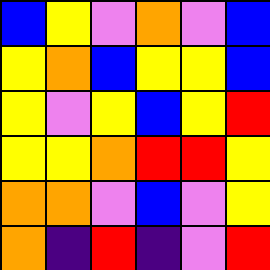[["blue", "yellow", "violet", "orange", "violet", "blue"], ["yellow", "orange", "blue", "yellow", "yellow", "blue"], ["yellow", "violet", "yellow", "blue", "yellow", "red"], ["yellow", "yellow", "orange", "red", "red", "yellow"], ["orange", "orange", "violet", "blue", "violet", "yellow"], ["orange", "indigo", "red", "indigo", "violet", "red"]]